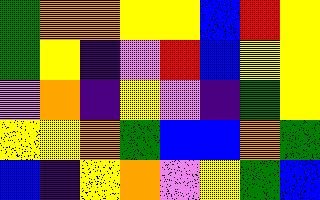[["green", "orange", "orange", "yellow", "yellow", "blue", "red", "yellow"], ["green", "yellow", "indigo", "violet", "red", "blue", "yellow", "yellow"], ["violet", "orange", "indigo", "yellow", "violet", "indigo", "green", "yellow"], ["yellow", "yellow", "orange", "green", "blue", "blue", "orange", "green"], ["blue", "indigo", "yellow", "orange", "violet", "yellow", "green", "blue"]]